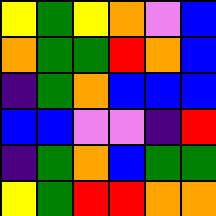[["yellow", "green", "yellow", "orange", "violet", "blue"], ["orange", "green", "green", "red", "orange", "blue"], ["indigo", "green", "orange", "blue", "blue", "blue"], ["blue", "blue", "violet", "violet", "indigo", "red"], ["indigo", "green", "orange", "blue", "green", "green"], ["yellow", "green", "red", "red", "orange", "orange"]]